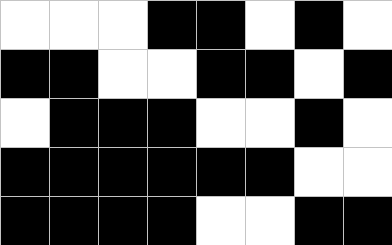[["white", "white", "white", "black", "black", "white", "black", "white"], ["black", "black", "white", "white", "black", "black", "white", "black"], ["white", "black", "black", "black", "white", "white", "black", "white"], ["black", "black", "black", "black", "black", "black", "white", "white"], ["black", "black", "black", "black", "white", "white", "black", "black"]]